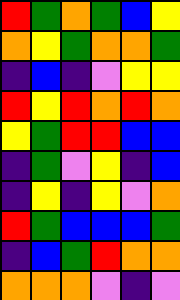[["red", "green", "orange", "green", "blue", "yellow"], ["orange", "yellow", "green", "orange", "orange", "green"], ["indigo", "blue", "indigo", "violet", "yellow", "yellow"], ["red", "yellow", "red", "orange", "red", "orange"], ["yellow", "green", "red", "red", "blue", "blue"], ["indigo", "green", "violet", "yellow", "indigo", "blue"], ["indigo", "yellow", "indigo", "yellow", "violet", "orange"], ["red", "green", "blue", "blue", "blue", "green"], ["indigo", "blue", "green", "red", "orange", "orange"], ["orange", "orange", "orange", "violet", "indigo", "violet"]]